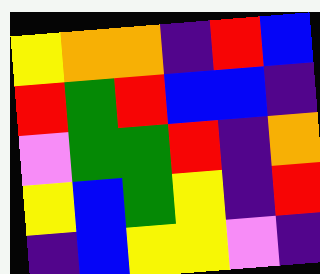[["yellow", "orange", "orange", "indigo", "red", "blue"], ["red", "green", "red", "blue", "blue", "indigo"], ["violet", "green", "green", "red", "indigo", "orange"], ["yellow", "blue", "green", "yellow", "indigo", "red"], ["indigo", "blue", "yellow", "yellow", "violet", "indigo"]]